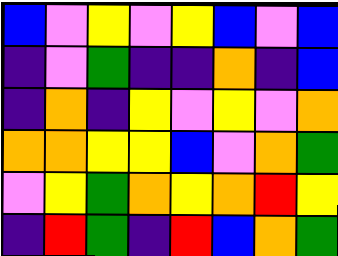[["blue", "violet", "yellow", "violet", "yellow", "blue", "violet", "blue"], ["indigo", "violet", "green", "indigo", "indigo", "orange", "indigo", "blue"], ["indigo", "orange", "indigo", "yellow", "violet", "yellow", "violet", "orange"], ["orange", "orange", "yellow", "yellow", "blue", "violet", "orange", "green"], ["violet", "yellow", "green", "orange", "yellow", "orange", "red", "yellow"], ["indigo", "red", "green", "indigo", "red", "blue", "orange", "green"]]